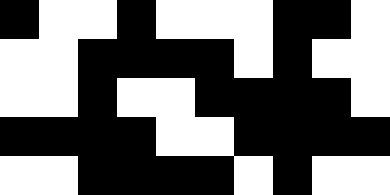[["black", "white", "white", "black", "white", "white", "white", "black", "black", "white"], ["white", "white", "black", "black", "black", "black", "white", "black", "white", "white"], ["white", "white", "black", "white", "white", "black", "black", "black", "black", "white"], ["black", "black", "black", "black", "white", "white", "black", "black", "black", "black"], ["white", "white", "black", "black", "black", "black", "white", "black", "white", "white"]]